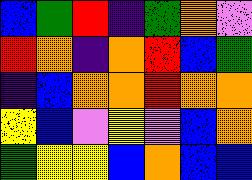[["blue", "green", "red", "indigo", "green", "orange", "violet"], ["red", "orange", "indigo", "orange", "red", "blue", "green"], ["indigo", "blue", "orange", "orange", "red", "orange", "orange"], ["yellow", "blue", "violet", "yellow", "violet", "blue", "orange"], ["green", "yellow", "yellow", "blue", "orange", "blue", "blue"]]